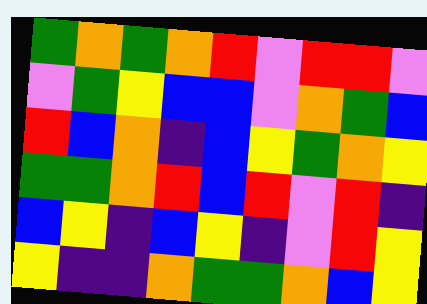[["green", "orange", "green", "orange", "red", "violet", "red", "red", "violet"], ["violet", "green", "yellow", "blue", "blue", "violet", "orange", "green", "blue"], ["red", "blue", "orange", "indigo", "blue", "yellow", "green", "orange", "yellow"], ["green", "green", "orange", "red", "blue", "red", "violet", "red", "indigo"], ["blue", "yellow", "indigo", "blue", "yellow", "indigo", "violet", "red", "yellow"], ["yellow", "indigo", "indigo", "orange", "green", "green", "orange", "blue", "yellow"]]